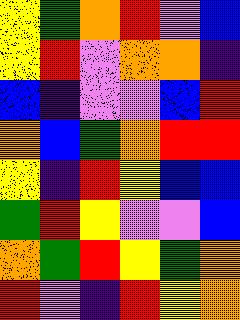[["yellow", "green", "orange", "red", "violet", "blue"], ["yellow", "red", "violet", "orange", "orange", "indigo"], ["blue", "indigo", "violet", "violet", "blue", "red"], ["orange", "blue", "green", "orange", "red", "red"], ["yellow", "indigo", "red", "yellow", "blue", "blue"], ["green", "red", "yellow", "violet", "violet", "blue"], ["orange", "green", "red", "yellow", "green", "orange"], ["red", "violet", "indigo", "red", "yellow", "orange"]]